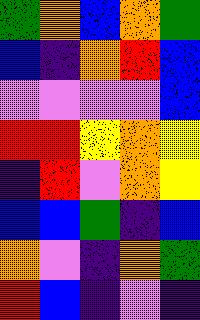[["green", "orange", "blue", "orange", "green"], ["blue", "indigo", "orange", "red", "blue"], ["violet", "violet", "violet", "violet", "blue"], ["red", "red", "yellow", "orange", "yellow"], ["indigo", "red", "violet", "orange", "yellow"], ["blue", "blue", "green", "indigo", "blue"], ["orange", "violet", "indigo", "orange", "green"], ["red", "blue", "indigo", "violet", "indigo"]]